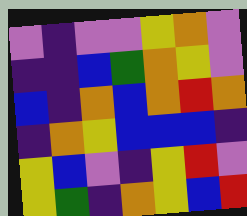[["violet", "indigo", "violet", "violet", "yellow", "orange", "violet"], ["indigo", "indigo", "blue", "green", "orange", "yellow", "violet"], ["blue", "indigo", "orange", "blue", "orange", "red", "orange"], ["indigo", "orange", "yellow", "blue", "blue", "blue", "indigo"], ["yellow", "blue", "violet", "indigo", "yellow", "red", "violet"], ["yellow", "green", "indigo", "orange", "yellow", "blue", "red"]]